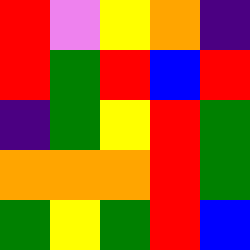[["red", "violet", "yellow", "orange", "indigo"], ["red", "green", "red", "blue", "red"], ["indigo", "green", "yellow", "red", "green"], ["orange", "orange", "orange", "red", "green"], ["green", "yellow", "green", "red", "blue"]]